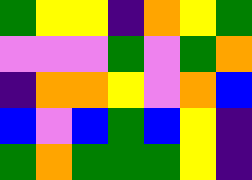[["green", "yellow", "yellow", "indigo", "orange", "yellow", "green"], ["violet", "violet", "violet", "green", "violet", "green", "orange"], ["indigo", "orange", "orange", "yellow", "violet", "orange", "blue"], ["blue", "violet", "blue", "green", "blue", "yellow", "indigo"], ["green", "orange", "green", "green", "green", "yellow", "indigo"]]